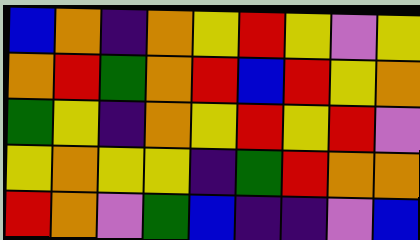[["blue", "orange", "indigo", "orange", "yellow", "red", "yellow", "violet", "yellow"], ["orange", "red", "green", "orange", "red", "blue", "red", "yellow", "orange"], ["green", "yellow", "indigo", "orange", "yellow", "red", "yellow", "red", "violet"], ["yellow", "orange", "yellow", "yellow", "indigo", "green", "red", "orange", "orange"], ["red", "orange", "violet", "green", "blue", "indigo", "indigo", "violet", "blue"]]